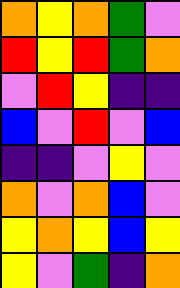[["orange", "yellow", "orange", "green", "violet"], ["red", "yellow", "red", "green", "orange"], ["violet", "red", "yellow", "indigo", "indigo"], ["blue", "violet", "red", "violet", "blue"], ["indigo", "indigo", "violet", "yellow", "violet"], ["orange", "violet", "orange", "blue", "violet"], ["yellow", "orange", "yellow", "blue", "yellow"], ["yellow", "violet", "green", "indigo", "orange"]]